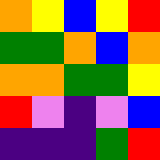[["orange", "yellow", "blue", "yellow", "red"], ["green", "green", "orange", "blue", "orange"], ["orange", "orange", "green", "green", "yellow"], ["red", "violet", "indigo", "violet", "blue"], ["indigo", "indigo", "indigo", "green", "red"]]